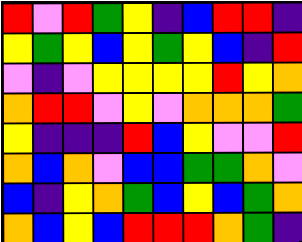[["red", "violet", "red", "green", "yellow", "indigo", "blue", "red", "red", "indigo"], ["yellow", "green", "yellow", "blue", "yellow", "green", "yellow", "blue", "indigo", "red"], ["violet", "indigo", "violet", "yellow", "yellow", "yellow", "yellow", "red", "yellow", "orange"], ["orange", "red", "red", "violet", "yellow", "violet", "orange", "orange", "orange", "green"], ["yellow", "indigo", "indigo", "indigo", "red", "blue", "yellow", "violet", "violet", "red"], ["orange", "blue", "orange", "violet", "blue", "blue", "green", "green", "orange", "violet"], ["blue", "indigo", "yellow", "orange", "green", "blue", "yellow", "blue", "green", "orange"], ["orange", "blue", "yellow", "blue", "red", "red", "red", "orange", "green", "indigo"]]